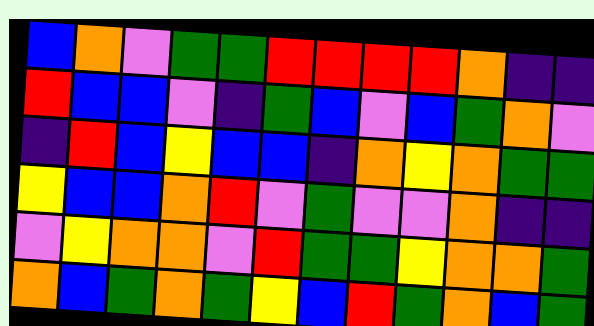[["blue", "orange", "violet", "green", "green", "red", "red", "red", "red", "orange", "indigo", "indigo"], ["red", "blue", "blue", "violet", "indigo", "green", "blue", "violet", "blue", "green", "orange", "violet"], ["indigo", "red", "blue", "yellow", "blue", "blue", "indigo", "orange", "yellow", "orange", "green", "green"], ["yellow", "blue", "blue", "orange", "red", "violet", "green", "violet", "violet", "orange", "indigo", "indigo"], ["violet", "yellow", "orange", "orange", "violet", "red", "green", "green", "yellow", "orange", "orange", "green"], ["orange", "blue", "green", "orange", "green", "yellow", "blue", "red", "green", "orange", "blue", "green"]]